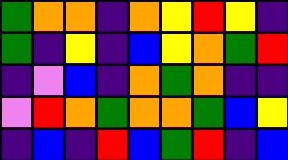[["green", "orange", "orange", "indigo", "orange", "yellow", "red", "yellow", "indigo"], ["green", "indigo", "yellow", "indigo", "blue", "yellow", "orange", "green", "red"], ["indigo", "violet", "blue", "indigo", "orange", "green", "orange", "indigo", "indigo"], ["violet", "red", "orange", "green", "orange", "orange", "green", "blue", "yellow"], ["indigo", "blue", "indigo", "red", "blue", "green", "red", "indigo", "blue"]]